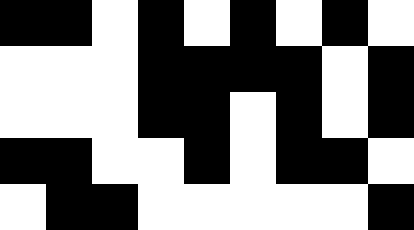[["black", "black", "white", "black", "white", "black", "white", "black", "white"], ["white", "white", "white", "black", "black", "black", "black", "white", "black"], ["white", "white", "white", "black", "black", "white", "black", "white", "black"], ["black", "black", "white", "white", "black", "white", "black", "black", "white"], ["white", "black", "black", "white", "white", "white", "white", "white", "black"]]